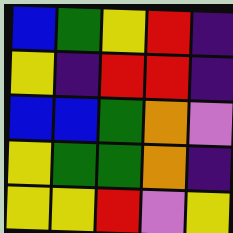[["blue", "green", "yellow", "red", "indigo"], ["yellow", "indigo", "red", "red", "indigo"], ["blue", "blue", "green", "orange", "violet"], ["yellow", "green", "green", "orange", "indigo"], ["yellow", "yellow", "red", "violet", "yellow"]]